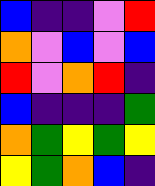[["blue", "indigo", "indigo", "violet", "red"], ["orange", "violet", "blue", "violet", "blue"], ["red", "violet", "orange", "red", "indigo"], ["blue", "indigo", "indigo", "indigo", "green"], ["orange", "green", "yellow", "green", "yellow"], ["yellow", "green", "orange", "blue", "indigo"]]